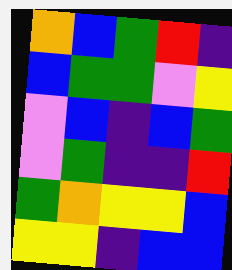[["orange", "blue", "green", "red", "indigo"], ["blue", "green", "green", "violet", "yellow"], ["violet", "blue", "indigo", "blue", "green"], ["violet", "green", "indigo", "indigo", "red"], ["green", "orange", "yellow", "yellow", "blue"], ["yellow", "yellow", "indigo", "blue", "blue"]]